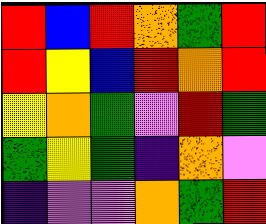[["red", "blue", "red", "orange", "green", "red"], ["red", "yellow", "blue", "red", "orange", "red"], ["yellow", "orange", "green", "violet", "red", "green"], ["green", "yellow", "green", "indigo", "orange", "violet"], ["indigo", "violet", "violet", "orange", "green", "red"]]